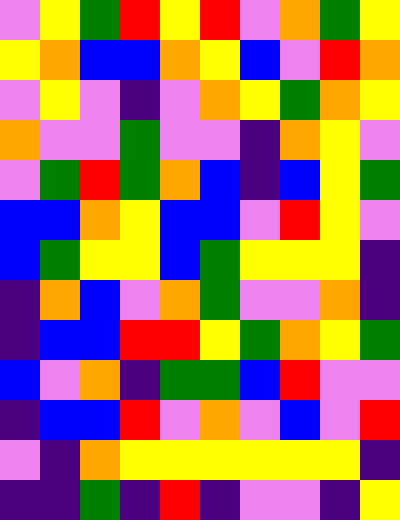[["violet", "yellow", "green", "red", "yellow", "red", "violet", "orange", "green", "yellow"], ["yellow", "orange", "blue", "blue", "orange", "yellow", "blue", "violet", "red", "orange"], ["violet", "yellow", "violet", "indigo", "violet", "orange", "yellow", "green", "orange", "yellow"], ["orange", "violet", "violet", "green", "violet", "violet", "indigo", "orange", "yellow", "violet"], ["violet", "green", "red", "green", "orange", "blue", "indigo", "blue", "yellow", "green"], ["blue", "blue", "orange", "yellow", "blue", "blue", "violet", "red", "yellow", "violet"], ["blue", "green", "yellow", "yellow", "blue", "green", "yellow", "yellow", "yellow", "indigo"], ["indigo", "orange", "blue", "violet", "orange", "green", "violet", "violet", "orange", "indigo"], ["indigo", "blue", "blue", "red", "red", "yellow", "green", "orange", "yellow", "green"], ["blue", "violet", "orange", "indigo", "green", "green", "blue", "red", "violet", "violet"], ["indigo", "blue", "blue", "red", "violet", "orange", "violet", "blue", "violet", "red"], ["violet", "indigo", "orange", "yellow", "yellow", "yellow", "yellow", "yellow", "yellow", "indigo"], ["indigo", "indigo", "green", "indigo", "red", "indigo", "violet", "violet", "indigo", "yellow"]]